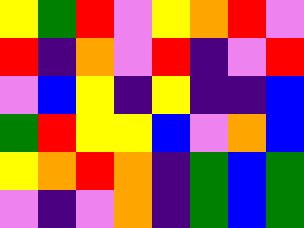[["yellow", "green", "red", "violet", "yellow", "orange", "red", "violet"], ["red", "indigo", "orange", "violet", "red", "indigo", "violet", "red"], ["violet", "blue", "yellow", "indigo", "yellow", "indigo", "indigo", "blue"], ["green", "red", "yellow", "yellow", "blue", "violet", "orange", "blue"], ["yellow", "orange", "red", "orange", "indigo", "green", "blue", "green"], ["violet", "indigo", "violet", "orange", "indigo", "green", "blue", "green"]]